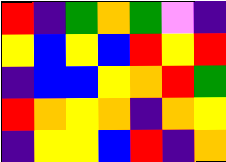[["red", "indigo", "green", "orange", "green", "violet", "indigo"], ["yellow", "blue", "yellow", "blue", "red", "yellow", "red"], ["indigo", "blue", "blue", "yellow", "orange", "red", "green"], ["red", "orange", "yellow", "orange", "indigo", "orange", "yellow"], ["indigo", "yellow", "yellow", "blue", "red", "indigo", "orange"]]